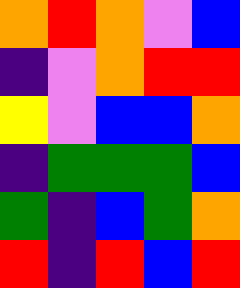[["orange", "red", "orange", "violet", "blue"], ["indigo", "violet", "orange", "red", "red"], ["yellow", "violet", "blue", "blue", "orange"], ["indigo", "green", "green", "green", "blue"], ["green", "indigo", "blue", "green", "orange"], ["red", "indigo", "red", "blue", "red"]]